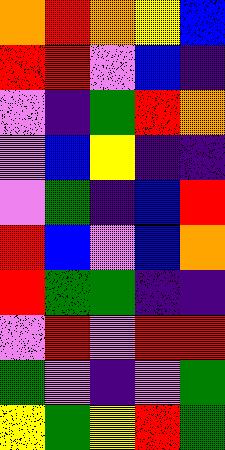[["orange", "red", "orange", "yellow", "blue"], ["red", "red", "violet", "blue", "indigo"], ["violet", "indigo", "green", "red", "orange"], ["violet", "blue", "yellow", "indigo", "indigo"], ["violet", "green", "indigo", "blue", "red"], ["red", "blue", "violet", "blue", "orange"], ["red", "green", "green", "indigo", "indigo"], ["violet", "red", "violet", "red", "red"], ["green", "violet", "indigo", "violet", "green"], ["yellow", "green", "yellow", "red", "green"]]